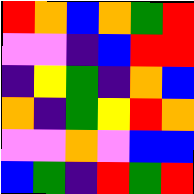[["red", "orange", "blue", "orange", "green", "red"], ["violet", "violet", "indigo", "blue", "red", "red"], ["indigo", "yellow", "green", "indigo", "orange", "blue"], ["orange", "indigo", "green", "yellow", "red", "orange"], ["violet", "violet", "orange", "violet", "blue", "blue"], ["blue", "green", "indigo", "red", "green", "red"]]